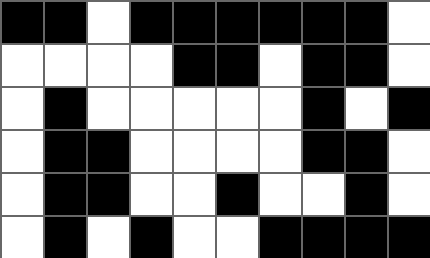[["black", "black", "white", "black", "black", "black", "black", "black", "black", "white"], ["white", "white", "white", "white", "black", "black", "white", "black", "black", "white"], ["white", "black", "white", "white", "white", "white", "white", "black", "white", "black"], ["white", "black", "black", "white", "white", "white", "white", "black", "black", "white"], ["white", "black", "black", "white", "white", "black", "white", "white", "black", "white"], ["white", "black", "white", "black", "white", "white", "black", "black", "black", "black"]]